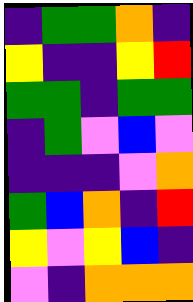[["indigo", "green", "green", "orange", "indigo"], ["yellow", "indigo", "indigo", "yellow", "red"], ["green", "green", "indigo", "green", "green"], ["indigo", "green", "violet", "blue", "violet"], ["indigo", "indigo", "indigo", "violet", "orange"], ["green", "blue", "orange", "indigo", "red"], ["yellow", "violet", "yellow", "blue", "indigo"], ["violet", "indigo", "orange", "orange", "orange"]]